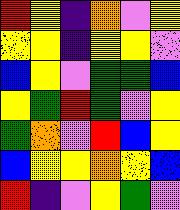[["red", "yellow", "indigo", "orange", "violet", "yellow"], ["yellow", "yellow", "indigo", "yellow", "yellow", "violet"], ["blue", "yellow", "violet", "green", "green", "blue"], ["yellow", "green", "red", "green", "violet", "yellow"], ["green", "orange", "violet", "red", "blue", "yellow"], ["blue", "yellow", "yellow", "orange", "yellow", "blue"], ["red", "indigo", "violet", "yellow", "green", "violet"]]